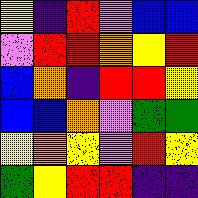[["yellow", "indigo", "red", "violet", "blue", "blue"], ["violet", "red", "red", "orange", "yellow", "red"], ["blue", "orange", "indigo", "red", "red", "yellow"], ["blue", "blue", "orange", "violet", "green", "green"], ["yellow", "orange", "yellow", "violet", "red", "yellow"], ["green", "yellow", "red", "red", "indigo", "indigo"]]